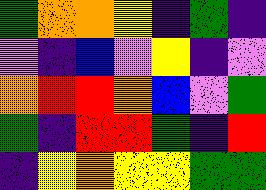[["green", "orange", "orange", "yellow", "indigo", "green", "indigo"], ["violet", "indigo", "blue", "violet", "yellow", "indigo", "violet"], ["orange", "red", "red", "orange", "blue", "violet", "green"], ["green", "indigo", "red", "red", "green", "indigo", "red"], ["indigo", "yellow", "orange", "yellow", "yellow", "green", "green"]]